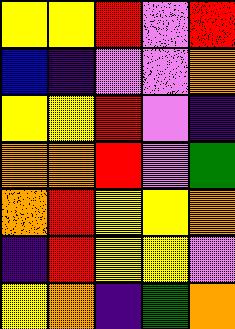[["yellow", "yellow", "red", "violet", "red"], ["blue", "indigo", "violet", "violet", "orange"], ["yellow", "yellow", "red", "violet", "indigo"], ["orange", "orange", "red", "violet", "green"], ["orange", "red", "yellow", "yellow", "orange"], ["indigo", "red", "yellow", "yellow", "violet"], ["yellow", "orange", "indigo", "green", "orange"]]